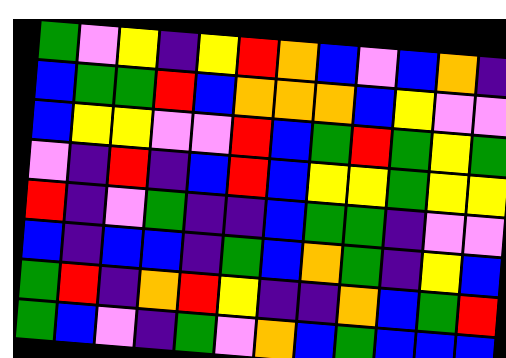[["green", "violet", "yellow", "indigo", "yellow", "red", "orange", "blue", "violet", "blue", "orange", "indigo"], ["blue", "green", "green", "red", "blue", "orange", "orange", "orange", "blue", "yellow", "violet", "violet"], ["blue", "yellow", "yellow", "violet", "violet", "red", "blue", "green", "red", "green", "yellow", "green"], ["violet", "indigo", "red", "indigo", "blue", "red", "blue", "yellow", "yellow", "green", "yellow", "yellow"], ["red", "indigo", "violet", "green", "indigo", "indigo", "blue", "green", "green", "indigo", "violet", "violet"], ["blue", "indigo", "blue", "blue", "indigo", "green", "blue", "orange", "green", "indigo", "yellow", "blue"], ["green", "red", "indigo", "orange", "red", "yellow", "indigo", "indigo", "orange", "blue", "green", "red"], ["green", "blue", "violet", "indigo", "green", "violet", "orange", "blue", "green", "blue", "blue", "blue"]]